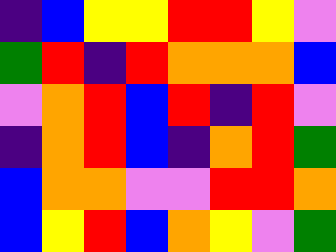[["indigo", "blue", "yellow", "yellow", "red", "red", "yellow", "violet"], ["green", "red", "indigo", "red", "orange", "orange", "orange", "blue"], ["violet", "orange", "red", "blue", "red", "indigo", "red", "violet"], ["indigo", "orange", "red", "blue", "indigo", "orange", "red", "green"], ["blue", "orange", "orange", "violet", "violet", "red", "red", "orange"], ["blue", "yellow", "red", "blue", "orange", "yellow", "violet", "green"]]